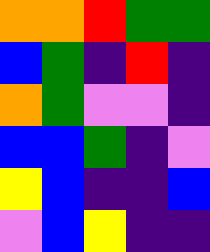[["orange", "orange", "red", "green", "green"], ["blue", "green", "indigo", "red", "indigo"], ["orange", "green", "violet", "violet", "indigo"], ["blue", "blue", "green", "indigo", "violet"], ["yellow", "blue", "indigo", "indigo", "blue"], ["violet", "blue", "yellow", "indigo", "indigo"]]